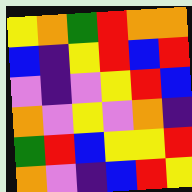[["yellow", "orange", "green", "red", "orange", "orange"], ["blue", "indigo", "yellow", "red", "blue", "red"], ["violet", "indigo", "violet", "yellow", "red", "blue"], ["orange", "violet", "yellow", "violet", "orange", "indigo"], ["green", "red", "blue", "yellow", "yellow", "red"], ["orange", "violet", "indigo", "blue", "red", "yellow"]]